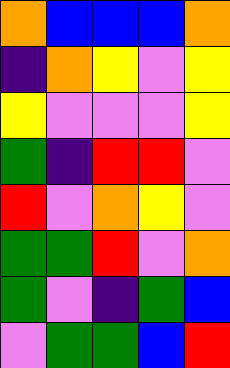[["orange", "blue", "blue", "blue", "orange"], ["indigo", "orange", "yellow", "violet", "yellow"], ["yellow", "violet", "violet", "violet", "yellow"], ["green", "indigo", "red", "red", "violet"], ["red", "violet", "orange", "yellow", "violet"], ["green", "green", "red", "violet", "orange"], ["green", "violet", "indigo", "green", "blue"], ["violet", "green", "green", "blue", "red"]]